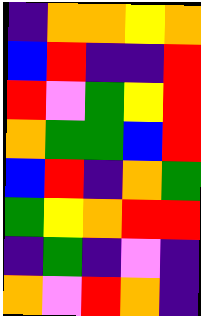[["indigo", "orange", "orange", "yellow", "orange"], ["blue", "red", "indigo", "indigo", "red"], ["red", "violet", "green", "yellow", "red"], ["orange", "green", "green", "blue", "red"], ["blue", "red", "indigo", "orange", "green"], ["green", "yellow", "orange", "red", "red"], ["indigo", "green", "indigo", "violet", "indigo"], ["orange", "violet", "red", "orange", "indigo"]]